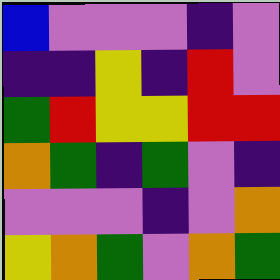[["blue", "violet", "violet", "violet", "indigo", "violet"], ["indigo", "indigo", "yellow", "indigo", "red", "violet"], ["green", "red", "yellow", "yellow", "red", "red"], ["orange", "green", "indigo", "green", "violet", "indigo"], ["violet", "violet", "violet", "indigo", "violet", "orange"], ["yellow", "orange", "green", "violet", "orange", "green"]]